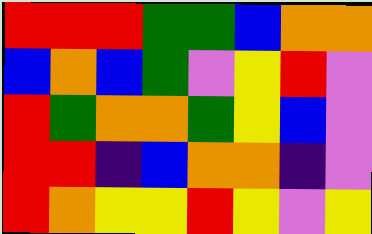[["red", "red", "red", "green", "green", "blue", "orange", "orange"], ["blue", "orange", "blue", "green", "violet", "yellow", "red", "violet"], ["red", "green", "orange", "orange", "green", "yellow", "blue", "violet"], ["red", "red", "indigo", "blue", "orange", "orange", "indigo", "violet"], ["red", "orange", "yellow", "yellow", "red", "yellow", "violet", "yellow"]]